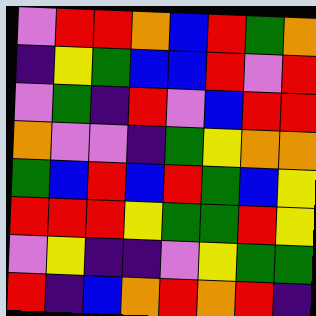[["violet", "red", "red", "orange", "blue", "red", "green", "orange"], ["indigo", "yellow", "green", "blue", "blue", "red", "violet", "red"], ["violet", "green", "indigo", "red", "violet", "blue", "red", "red"], ["orange", "violet", "violet", "indigo", "green", "yellow", "orange", "orange"], ["green", "blue", "red", "blue", "red", "green", "blue", "yellow"], ["red", "red", "red", "yellow", "green", "green", "red", "yellow"], ["violet", "yellow", "indigo", "indigo", "violet", "yellow", "green", "green"], ["red", "indigo", "blue", "orange", "red", "orange", "red", "indigo"]]